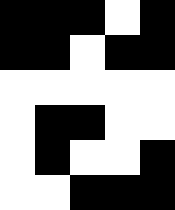[["black", "black", "black", "white", "black"], ["black", "black", "white", "black", "black"], ["white", "white", "white", "white", "white"], ["white", "black", "black", "white", "white"], ["white", "black", "white", "white", "black"], ["white", "white", "black", "black", "black"]]